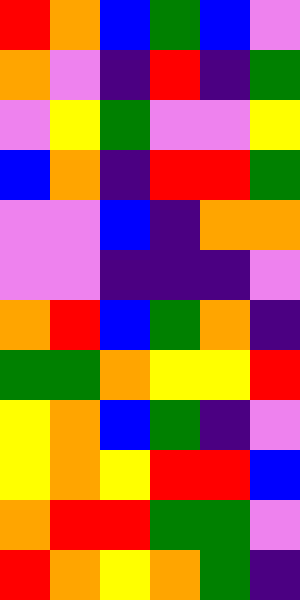[["red", "orange", "blue", "green", "blue", "violet"], ["orange", "violet", "indigo", "red", "indigo", "green"], ["violet", "yellow", "green", "violet", "violet", "yellow"], ["blue", "orange", "indigo", "red", "red", "green"], ["violet", "violet", "blue", "indigo", "orange", "orange"], ["violet", "violet", "indigo", "indigo", "indigo", "violet"], ["orange", "red", "blue", "green", "orange", "indigo"], ["green", "green", "orange", "yellow", "yellow", "red"], ["yellow", "orange", "blue", "green", "indigo", "violet"], ["yellow", "orange", "yellow", "red", "red", "blue"], ["orange", "red", "red", "green", "green", "violet"], ["red", "orange", "yellow", "orange", "green", "indigo"]]